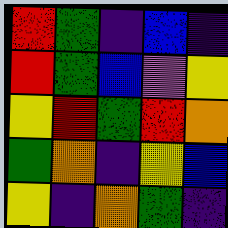[["red", "green", "indigo", "blue", "indigo"], ["red", "green", "blue", "violet", "yellow"], ["yellow", "red", "green", "red", "orange"], ["green", "orange", "indigo", "yellow", "blue"], ["yellow", "indigo", "orange", "green", "indigo"]]